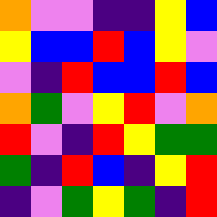[["orange", "violet", "violet", "indigo", "indigo", "yellow", "blue"], ["yellow", "blue", "blue", "red", "blue", "yellow", "violet"], ["violet", "indigo", "red", "blue", "blue", "red", "blue"], ["orange", "green", "violet", "yellow", "red", "violet", "orange"], ["red", "violet", "indigo", "red", "yellow", "green", "green"], ["green", "indigo", "red", "blue", "indigo", "yellow", "red"], ["indigo", "violet", "green", "yellow", "green", "indigo", "red"]]